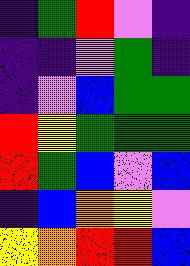[["indigo", "green", "red", "violet", "indigo"], ["indigo", "indigo", "violet", "green", "indigo"], ["indigo", "violet", "blue", "green", "green"], ["red", "yellow", "green", "green", "green"], ["red", "green", "blue", "violet", "blue"], ["indigo", "blue", "orange", "yellow", "violet"], ["yellow", "orange", "red", "red", "blue"]]